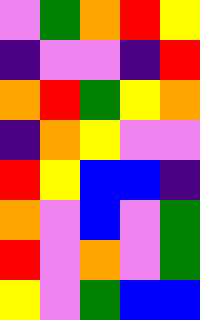[["violet", "green", "orange", "red", "yellow"], ["indigo", "violet", "violet", "indigo", "red"], ["orange", "red", "green", "yellow", "orange"], ["indigo", "orange", "yellow", "violet", "violet"], ["red", "yellow", "blue", "blue", "indigo"], ["orange", "violet", "blue", "violet", "green"], ["red", "violet", "orange", "violet", "green"], ["yellow", "violet", "green", "blue", "blue"]]